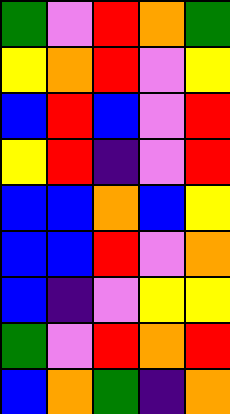[["green", "violet", "red", "orange", "green"], ["yellow", "orange", "red", "violet", "yellow"], ["blue", "red", "blue", "violet", "red"], ["yellow", "red", "indigo", "violet", "red"], ["blue", "blue", "orange", "blue", "yellow"], ["blue", "blue", "red", "violet", "orange"], ["blue", "indigo", "violet", "yellow", "yellow"], ["green", "violet", "red", "orange", "red"], ["blue", "orange", "green", "indigo", "orange"]]